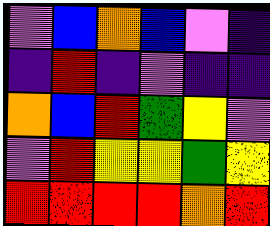[["violet", "blue", "orange", "blue", "violet", "indigo"], ["indigo", "red", "indigo", "violet", "indigo", "indigo"], ["orange", "blue", "red", "green", "yellow", "violet"], ["violet", "red", "yellow", "yellow", "green", "yellow"], ["red", "red", "red", "red", "orange", "red"]]